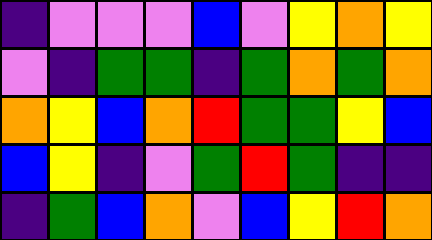[["indigo", "violet", "violet", "violet", "blue", "violet", "yellow", "orange", "yellow"], ["violet", "indigo", "green", "green", "indigo", "green", "orange", "green", "orange"], ["orange", "yellow", "blue", "orange", "red", "green", "green", "yellow", "blue"], ["blue", "yellow", "indigo", "violet", "green", "red", "green", "indigo", "indigo"], ["indigo", "green", "blue", "orange", "violet", "blue", "yellow", "red", "orange"]]